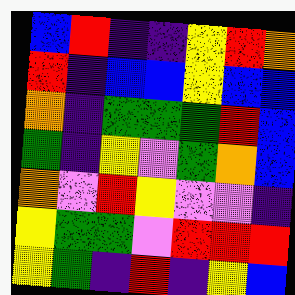[["blue", "red", "indigo", "indigo", "yellow", "red", "orange"], ["red", "indigo", "blue", "blue", "yellow", "blue", "blue"], ["orange", "indigo", "green", "green", "green", "red", "blue"], ["green", "indigo", "yellow", "violet", "green", "orange", "blue"], ["orange", "violet", "red", "yellow", "violet", "violet", "indigo"], ["yellow", "green", "green", "violet", "red", "red", "red"], ["yellow", "green", "indigo", "red", "indigo", "yellow", "blue"]]